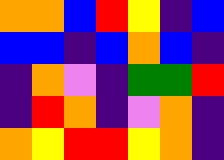[["orange", "orange", "blue", "red", "yellow", "indigo", "blue"], ["blue", "blue", "indigo", "blue", "orange", "blue", "indigo"], ["indigo", "orange", "violet", "indigo", "green", "green", "red"], ["indigo", "red", "orange", "indigo", "violet", "orange", "indigo"], ["orange", "yellow", "red", "red", "yellow", "orange", "indigo"]]